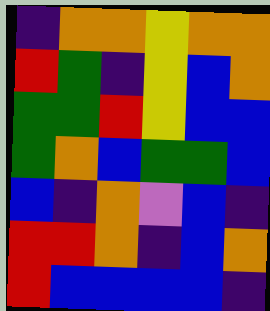[["indigo", "orange", "orange", "yellow", "orange", "orange"], ["red", "green", "indigo", "yellow", "blue", "orange"], ["green", "green", "red", "yellow", "blue", "blue"], ["green", "orange", "blue", "green", "green", "blue"], ["blue", "indigo", "orange", "violet", "blue", "indigo"], ["red", "red", "orange", "indigo", "blue", "orange"], ["red", "blue", "blue", "blue", "blue", "indigo"]]